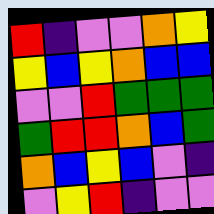[["red", "indigo", "violet", "violet", "orange", "yellow"], ["yellow", "blue", "yellow", "orange", "blue", "blue"], ["violet", "violet", "red", "green", "green", "green"], ["green", "red", "red", "orange", "blue", "green"], ["orange", "blue", "yellow", "blue", "violet", "indigo"], ["violet", "yellow", "red", "indigo", "violet", "violet"]]